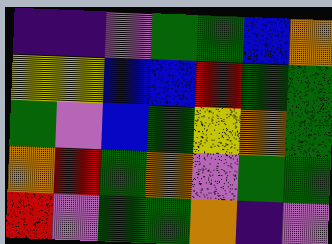[["indigo", "indigo", "violet", "green", "green", "blue", "orange"], ["yellow", "yellow", "blue", "blue", "red", "green", "green"], ["green", "violet", "blue", "green", "yellow", "orange", "green"], ["orange", "red", "green", "orange", "violet", "green", "green"], ["red", "violet", "green", "green", "orange", "indigo", "violet"]]